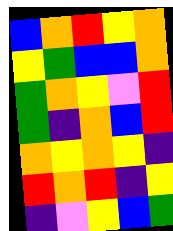[["blue", "orange", "red", "yellow", "orange"], ["yellow", "green", "blue", "blue", "orange"], ["green", "orange", "yellow", "violet", "red"], ["green", "indigo", "orange", "blue", "red"], ["orange", "yellow", "orange", "yellow", "indigo"], ["red", "orange", "red", "indigo", "yellow"], ["indigo", "violet", "yellow", "blue", "green"]]